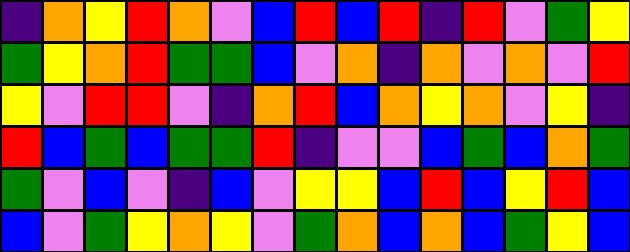[["indigo", "orange", "yellow", "red", "orange", "violet", "blue", "red", "blue", "red", "indigo", "red", "violet", "green", "yellow"], ["green", "yellow", "orange", "red", "green", "green", "blue", "violet", "orange", "indigo", "orange", "violet", "orange", "violet", "red"], ["yellow", "violet", "red", "red", "violet", "indigo", "orange", "red", "blue", "orange", "yellow", "orange", "violet", "yellow", "indigo"], ["red", "blue", "green", "blue", "green", "green", "red", "indigo", "violet", "violet", "blue", "green", "blue", "orange", "green"], ["green", "violet", "blue", "violet", "indigo", "blue", "violet", "yellow", "yellow", "blue", "red", "blue", "yellow", "red", "blue"], ["blue", "violet", "green", "yellow", "orange", "yellow", "violet", "green", "orange", "blue", "orange", "blue", "green", "yellow", "blue"]]